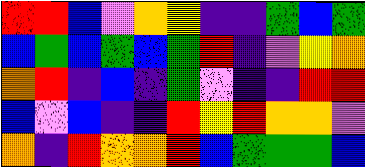[["red", "red", "blue", "violet", "orange", "yellow", "indigo", "indigo", "green", "blue", "green"], ["blue", "green", "blue", "green", "blue", "green", "red", "indigo", "violet", "yellow", "orange"], ["orange", "red", "indigo", "blue", "indigo", "green", "violet", "indigo", "indigo", "red", "red"], ["blue", "violet", "blue", "indigo", "indigo", "red", "yellow", "red", "orange", "orange", "violet"], ["orange", "indigo", "red", "orange", "orange", "red", "blue", "green", "green", "green", "blue"]]